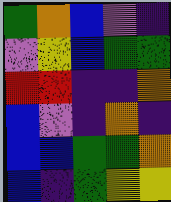[["green", "orange", "blue", "violet", "indigo"], ["violet", "yellow", "blue", "green", "green"], ["red", "red", "indigo", "indigo", "orange"], ["blue", "violet", "indigo", "orange", "indigo"], ["blue", "blue", "green", "green", "orange"], ["blue", "indigo", "green", "yellow", "yellow"]]